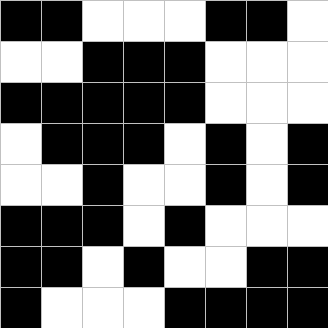[["black", "black", "white", "white", "white", "black", "black", "white"], ["white", "white", "black", "black", "black", "white", "white", "white"], ["black", "black", "black", "black", "black", "white", "white", "white"], ["white", "black", "black", "black", "white", "black", "white", "black"], ["white", "white", "black", "white", "white", "black", "white", "black"], ["black", "black", "black", "white", "black", "white", "white", "white"], ["black", "black", "white", "black", "white", "white", "black", "black"], ["black", "white", "white", "white", "black", "black", "black", "black"]]